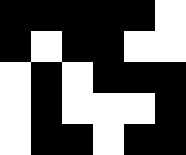[["black", "black", "black", "black", "black", "white"], ["black", "white", "black", "black", "white", "white"], ["white", "black", "white", "black", "black", "black"], ["white", "black", "white", "white", "white", "black"], ["white", "black", "black", "white", "black", "black"]]